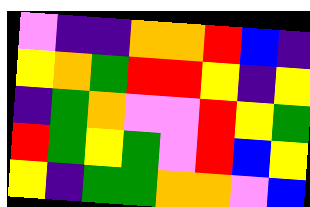[["violet", "indigo", "indigo", "orange", "orange", "red", "blue", "indigo"], ["yellow", "orange", "green", "red", "red", "yellow", "indigo", "yellow"], ["indigo", "green", "orange", "violet", "violet", "red", "yellow", "green"], ["red", "green", "yellow", "green", "violet", "red", "blue", "yellow"], ["yellow", "indigo", "green", "green", "orange", "orange", "violet", "blue"]]